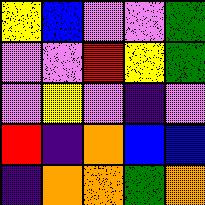[["yellow", "blue", "violet", "violet", "green"], ["violet", "violet", "red", "yellow", "green"], ["violet", "yellow", "violet", "indigo", "violet"], ["red", "indigo", "orange", "blue", "blue"], ["indigo", "orange", "orange", "green", "orange"]]